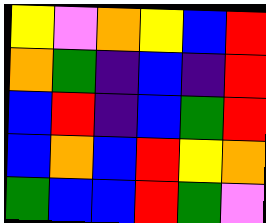[["yellow", "violet", "orange", "yellow", "blue", "red"], ["orange", "green", "indigo", "blue", "indigo", "red"], ["blue", "red", "indigo", "blue", "green", "red"], ["blue", "orange", "blue", "red", "yellow", "orange"], ["green", "blue", "blue", "red", "green", "violet"]]